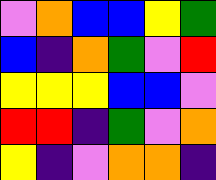[["violet", "orange", "blue", "blue", "yellow", "green"], ["blue", "indigo", "orange", "green", "violet", "red"], ["yellow", "yellow", "yellow", "blue", "blue", "violet"], ["red", "red", "indigo", "green", "violet", "orange"], ["yellow", "indigo", "violet", "orange", "orange", "indigo"]]